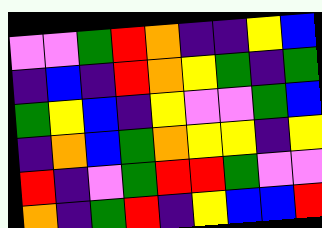[["violet", "violet", "green", "red", "orange", "indigo", "indigo", "yellow", "blue"], ["indigo", "blue", "indigo", "red", "orange", "yellow", "green", "indigo", "green"], ["green", "yellow", "blue", "indigo", "yellow", "violet", "violet", "green", "blue"], ["indigo", "orange", "blue", "green", "orange", "yellow", "yellow", "indigo", "yellow"], ["red", "indigo", "violet", "green", "red", "red", "green", "violet", "violet"], ["orange", "indigo", "green", "red", "indigo", "yellow", "blue", "blue", "red"]]